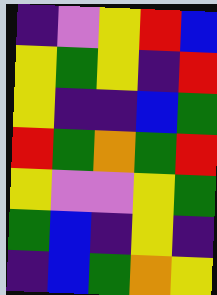[["indigo", "violet", "yellow", "red", "blue"], ["yellow", "green", "yellow", "indigo", "red"], ["yellow", "indigo", "indigo", "blue", "green"], ["red", "green", "orange", "green", "red"], ["yellow", "violet", "violet", "yellow", "green"], ["green", "blue", "indigo", "yellow", "indigo"], ["indigo", "blue", "green", "orange", "yellow"]]